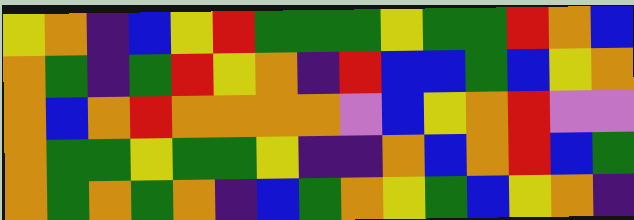[["yellow", "orange", "indigo", "blue", "yellow", "red", "green", "green", "green", "yellow", "green", "green", "red", "orange", "blue"], ["orange", "green", "indigo", "green", "red", "yellow", "orange", "indigo", "red", "blue", "blue", "green", "blue", "yellow", "orange"], ["orange", "blue", "orange", "red", "orange", "orange", "orange", "orange", "violet", "blue", "yellow", "orange", "red", "violet", "violet"], ["orange", "green", "green", "yellow", "green", "green", "yellow", "indigo", "indigo", "orange", "blue", "orange", "red", "blue", "green"], ["orange", "green", "orange", "green", "orange", "indigo", "blue", "green", "orange", "yellow", "green", "blue", "yellow", "orange", "indigo"]]